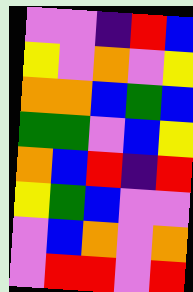[["violet", "violet", "indigo", "red", "blue"], ["yellow", "violet", "orange", "violet", "yellow"], ["orange", "orange", "blue", "green", "blue"], ["green", "green", "violet", "blue", "yellow"], ["orange", "blue", "red", "indigo", "red"], ["yellow", "green", "blue", "violet", "violet"], ["violet", "blue", "orange", "violet", "orange"], ["violet", "red", "red", "violet", "red"]]